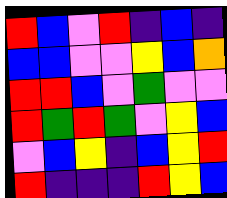[["red", "blue", "violet", "red", "indigo", "blue", "indigo"], ["blue", "blue", "violet", "violet", "yellow", "blue", "orange"], ["red", "red", "blue", "violet", "green", "violet", "violet"], ["red", "green", "red", "green", "violet", "yellow", "blue"], ["violet", "blue", "yellow", "indigo", "blue", "yellow", "red"], ["red", "indigo", "indigo", "indigo", "red", "yellow", "blue"]]